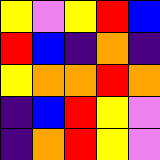[["yellow", "violet", "yellow", "red", "blue"], ["red", "blue", "indigo", "orange", "indigo"], ["yellow", "orange", "orange", "red", "orange"], ["indigo", "blue", "red", "yellow", "violet"], ["indigo", "orange", "red", "yellow", "violet"]]